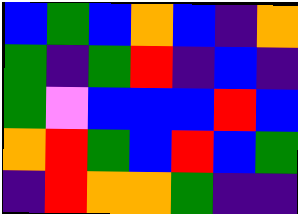[["blue", "green", "blue", "orange", "blue", "indigo", "orange"], ["green", "indigo", "green", "red", "indigo", "blue", "indigo"], ["green", "violet", "blue", "blue", "blue", "red", "blue"], ["orange", "red", "green", "blue", "red", "blue", "green"], ["indigo", "red", "orange", "orange", "green", "indigo", "indigo"]]